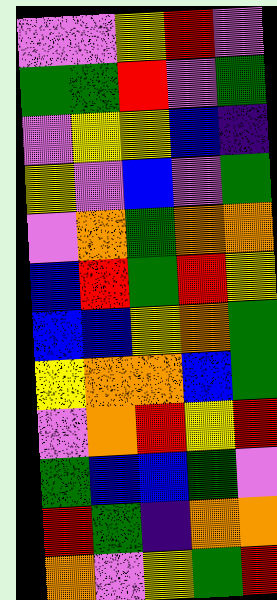[["violet", "violet", "yellow", "red", "violet"], ["green", "green", "red", "violet", "green"], ["violet", "yellow", "yellow", "blue", "indigo"], ["yellow", "violet", "blue", "violet", "green"], ["violet", "orange", "green", "orange", "orange"], ["blue", "red", "green", "red", "yellow"], ["blue", "blue", "yellow", "orange", "green"], ["yellow", "orange", "orange", "blue", "green"], ["violet", "orange", "red", "yellow", "red"], ["green", "blue", "blue", "green", "violet"], ["red", "green", "indigo", "orange", "orange"], ["orange", "violet", "yellow", "green", "red"]]